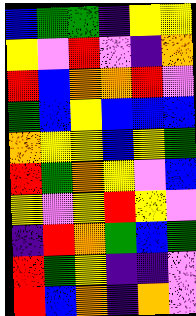[["blue", "green", "green", "indigo", "yellow", "yellow"], ["yellow", "violet", "red", "violet", "indigo", "orange"], ["red", "blue", "orange", "orange", "red", "violet"], ["green", "blue", "yellow", "blue", "blue", "blue"], ["orange", "yellow", "yellow", "blue", "yellow", "green"], ["red", "green", "orange", "yellow", "violet", "blue"], ["yellow", "violet", "yellow", "red", "yellow", "violet"], ["indigo", "red", "orange", "green", "blue", "green"], ["red", "green", "yellow", "indigo", "indigo", "violet"], ["red", "blue", "orange", "indigo", "orange", "violet"]]